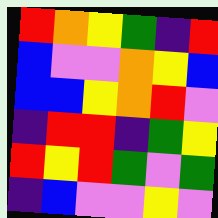[["red", "orange", "yellow", "green", "indigo", "red"], ["blue", "violet", "violet", "orange", "yellow", "blue"], ["blue", "blue", "yellow", "orange", "red", "violet"], ["indigo", "red", "red", "indigo", "green", "yellow"], ["red", "yellow", "red", "green", "violet", "green"], ["indigo", "blue", "violet", "violet", "yellow", "violet"]]